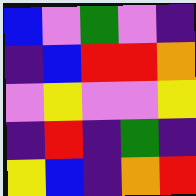[["blue", "violet", "green", "violet", "indigo"], ["indigo", "blue", "red", "red", "orange"], ["violet", "yellow", "violet", "violet", "yellow"], ["indigo", "red", "indigo", "green", "indigo"], ["yellow", "blue", "indigo", "orange", "red"]]